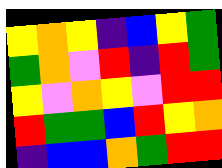[["yellow", "orange", "yellow", "indigo", "blue", "yellow", "green"], ["green", "orange", "violet", "red", "indigo", "red", "green"], ["yellow", "violet", "orange", "yellow", "violet", "red", "red"], ["red", "green", "green", "blue", "red", "yellow", "orange"], ["indigo", "blue", "blue", "orange", "green", "red", "red"]]